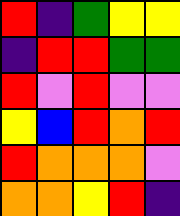[["red", "indigo", "green", "yellow", "yellow"], ["indigo", "red", "red", "green", "green"], ["red", "violet", "red", "violet", "violet"], ["yellow", "blue", "red", "orange", "red"], ["red", "orange", "orange", "orange", "violet"], ["orange", "orange", "yellow", "red", "indigo"]]